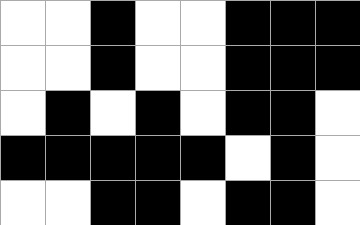[["white", "white", "black", "white", "white", "black", "black", "black"], ["white", "white", "black", "white", "white", "black", "black", "black"], ["white", "black", "white", "black", "white", "black", "black", "white"], ["black", "black", "black", "black", "black", "white", "black", "white"], ["white", "white", "black", "black", "white", "black", "black", "white"]]